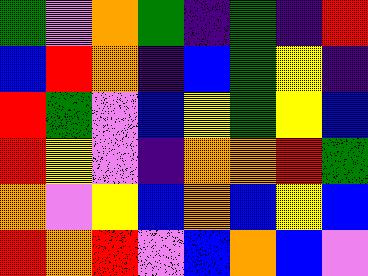[["green", "violet", "orange", "green", "indigo", "green", "indigo", "red"], ["blue", "red", "orange", "indigo", "blue", "green", "yellow", "indigo"], ["red", "green", "violet", "blue", "yellow", "green", "yellow", "blue"], ["red", "yellow", "violet", "indigo", "orange", "orange", "red", "green"], ["orange", "violet", "yellow", "blue", "orange", "blue", "yellow", "blue"], ["red", "orange", "red", "violet", "blue", "orange", "blue", "violet"]]